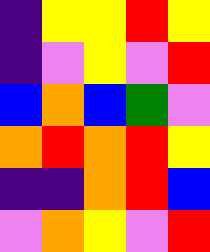[["indigo", "yellow", "yellow", "red", "yellow"], ["indigo", "violet", "yellow", "violet", "red"], ["blue", "orange", "blue", "green", "violet"], ["orange", "red", "orange", "red", "yellow"], ["indigo", "indigo", "orange", "red", "blue"], ["violet", "orange", "yellow", "violet", "red"]]